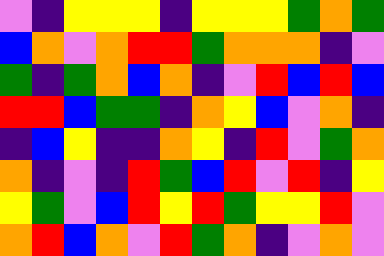[["violet", "indigo", "yellow", "yellow", "yellow", "indigo", "yellow", "yellow", "yellow", "green", "orange", "green"], ["blue", "orange", "violet", "orange", "red", "red", "green", "orange", "orange", "orange", "indigo", "violet"], ["green", "indigo", "green", "orange", "blue", "orange", "indigo", "violet", "red", "blue", "red", "blue"], ["red", "red", "blue", "green", "green", "indigo", "orange", "yellow", "blue", "violet", "orange", "indigo"], ["indigo", "blue", "yellow", "indigo", "indigo", "orange", "yellow", "indigo", "red", "violet", "green", "orange"], ["orange", "indigo", "violet", "indigo", "red", "green", "blue", "red", "violet", "red", "indigo", "yellow"], ["yellow", "green", "violet", "blue", "red", "yellow", "red", "green", "yellow", "yellow", "red", "violet"], ["orange", "red", "blue", "orange", "violet", "red", "green", "orange", "indigo", "violet", "orange", "violet"]]